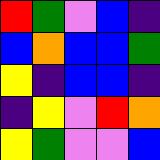[["red", "green", "violet", "blue", "indigo"], ["blue", "orange", "blue", "blue", "green"], ["yellow", "indigo", "blue", "blue", "indigo"], ["indigo", "yellow", "violet", "red", "orange"], ["yellow", "green", "violet", "violet", "blue"]]